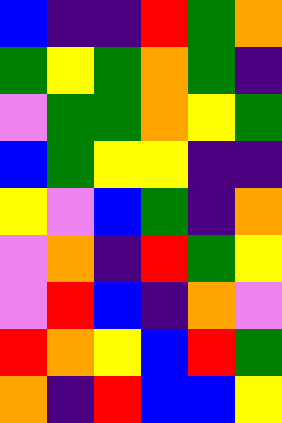[["blue", "indigo", "indigo", "red", "green", "orange"], ["green", "yellow", "green", "orange", "green", "indigo"], ["violet", "green", "green", "orange", "yellow", "green"], ["blue", "green", "yellow", "yellow", "indigo", "indigo"], ["yellow", "violet", "blue", "green", "indigo", "orange"], ["violet", "orange", "indigo", "red", "green", "yellow"], ["violet", "red", "blue", "indigo", "orange", "violet"], ["red", "orange", "yellow", "blue", "red", "green"], ["orange", "indigo", "red", "blue", "blue", "yellow"]]